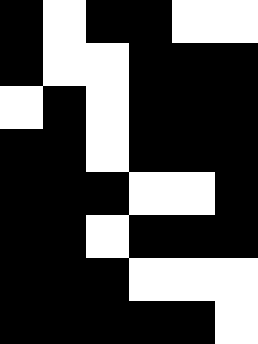[["black", "white", "black", "black", "white", "white"], ["black", "white", "white", "black", "black", "black"], ["white", "black", "white", "black", "black", "black"], ["black", "black", "white", "black", "black", "black"], ["black", "black", "black", "white", "white", "black"], ["black", "black", "white", "black", "black", "black"], ["black", "black", "black", "white", "white", "white"], ["black", "black", "black", "black", "black", "white"]]